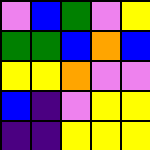[["violet", "blue", "green", "violet", "yellow"], ["green", "green", "blue", "orange", "blue"], ["yellow", "yellow", "orange", "violet", "violet"], ["blue", "indigo", "violet", "yellow", "yellow"], ["indigo", "indigo", "yellow", "yellow", "yellow"]]